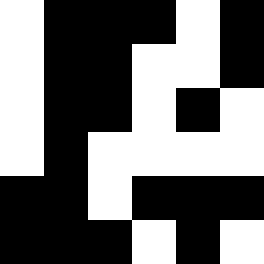[["white", "black", "black", "black", "white", "black"], ["white", "black", "black", "white", "white", "black"], ["white", "black", "black", "white", "black", "white"], ["white", "black", "white", "white", "white", "white"], ["black", "black", "white", "black", "black", "black"], ["black", "black", "black", "white", "black", "white"]]